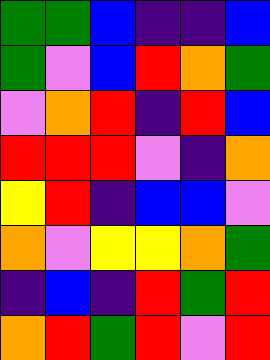[["green", "green", "blue", "indigo", "indigo", "blue"], ["green", "violet", "blue", "red", "orange", "green"], ["violet", "orange", "red", "indigo", "red", "blue"], ["red", "red", "red", "violet", "indigo", "orange"], ["yellow", "red", "indigo", "blue", "blue", "violet"], ["orange", "violet", "yellow", "yellow", "orange", "green"], ["indigo", "blue", "indigo", "red", "green", "red"], ["orange", "red", "green", "red", "violet", "red"]]